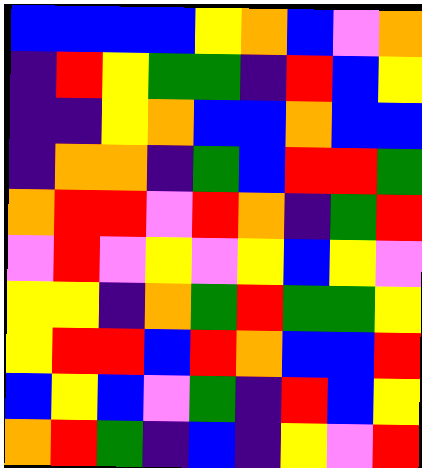[["blue", "blue", "blue", "blue", "yellow", "orange", "blue", "violet", "orange"], ["indigo", "red", "yellow", "green", "green", "indigo", "red", "blue", "yellow"], ["indigo", "indigo", "yellow", "orange", "blue", "blue", "orange", "blue", "blue"], ["indigo", "orange", "orange", "indigo", "green", "blue", "red", "red", "green"], ["orange", "red", "red", "violet", "red", "orange", "indigo", "green", "red"], ["violet", "red", "violet", "yellow", "violet", "yellow", "blue", "yellow", "violet"], ["yellow", "yellow", "indigo", "orange", "green", "red", "green", "green", "yellow"], ["yellow", "red", "red", "blue", "red", "orange", "blue", "blue", "red"], ["blue", "yellow", "blue", "violet", "green", "indigo", "red", "blue", "yellow"], ["orange", "red", "green", "indigo", "blue", "indigo", "yellow", "violet", "red"]]